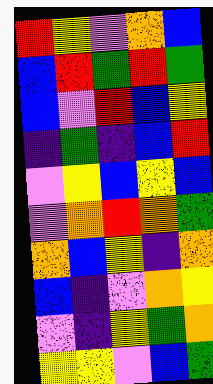[["red", "yellow", "violet", "orange", "blue"], ["blue", "red", "green", "red", "green"], ["blue", "violet", "red", "blue", "yellow"], ["indigo", "green", "indigo", "blue", "red"], ["violet", "yellow", "blue", "yellow", "blue"], ["violet", "orange", "red", "orange", "green"], ["orange", "blue", "yellow", "indigo", "orange"], ["blue", "indigo", "violet", "orange", "yellow"], ["violet", "indigo", "yellow", "green", "orange"], ["yellow", "yellow", "violet", "blue", "green"]]